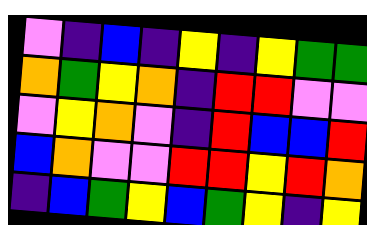[["violet", "indigo", "blue", "indigo", "yellow", "indigo", "yellow", "green", "green"], ["orange", "green", "yellow", "orange", "indigo", "red", "red", "violet", "violet"], ["violet", "yellow", "orange", "violet", "indigo", "red", "blue", "blue", "red"], ["blue", "orange", "violet", "violet", "red", "red", "yellow", "red", "orange"], ["indigo", "blue", "green", "yellow", "blue", "green", "yellow", "indigo", "yellow"]]